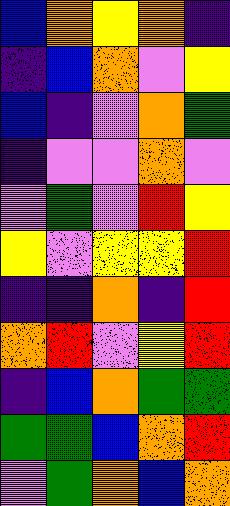[["blue", "orange", "yellow", "orange", "indigo"], ["indigo", "blue", "orange", "violet", "yellow"], ["blue", "indigo", "violet", "orange", "green"], ["indigo", "violet", "violet", "orange", "violet"], ["violet", "green", "violet", "red", "yellow"], ["yellow", "violet", "yellow", "yellow", "red"], ["indigo", "indigo", "orange", "indigo", "red"], ["orange", "red", "violet", "yellow", "red"], ["indigo", "blue", "orange", "green", "green"], ["green", "green", "blue", "orange", "red"], ["violet", "green", "orange", "blue", "orange"]]